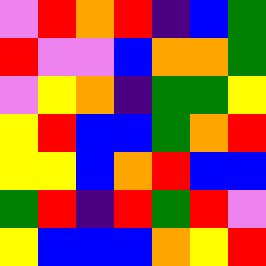[["violet", "red", "orange", "red", "indigo", "blue", "green"], ["red", "violet", "violet", "blue", "orange", "orange", "green"], ["violet", "yellow", "orange", "indigo", "green", "green", "yellow"], ["yellow", "red", "blue", "blue", "green", "orange", "red"], ["yellow", "yellow", "blue", "orange", "red", "blue", "blue"], ["green", "red", "indigo", "red", "green", "red", "violet"], ["yellow", "blue", "blue", "blue", "orange", "yellow", "red"]]